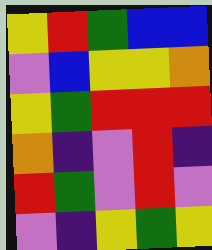[["yellow", "red", "green", "blue", "blue"], ["violet", "blue", "yellow", "yellow", "orange"], ["yellow", "green", "red", "red", "red"], ["orange", "indigo", "violet", "red", "indigo"], ["red", "green", "violet", "red", "violet"], ["violet", "indigo", "yellow", "green", "yellow"]]